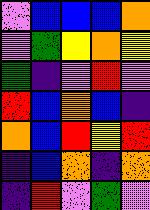[["violet", "blue", "blue", "blue", "orange"], ["violet", "green", "yellow", "orange", "yellow"], ["green", "indigo", "violet", "red", "violet"], ["red", "blue", "orange", "blue", "indigo"], ["orange", "blue", "red", "yellow", "red"], ["indigo", "blue", "orange", "indigo", "orange"], ["indigo", "red", "violet", "green", "violet"]]